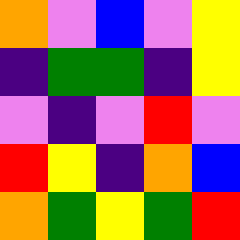[["orange", "violet", "blue", "violet", "yellow"], ["indigo", "green", "green", "indigo", "yellow"], ["violet", "indigo", "violet", "red", "violet"], ["red", "yellow", "indigo", "orange", "blue"], ["orange", "green", "yellow", "green", "red"]]